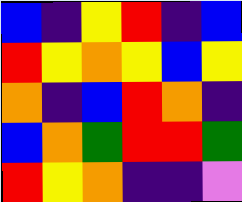[["blue", "indigo", "yellow", "red", "indigo", "blue"], ["red", "yellow", "orange", "yellow", "blue", "yellow"], ["orange", "indigo", "blue", "red", "orange", "indigo"], ["blue", "orange", "green", "red", "red", "green"], ["red", "yellow", "orange", "indigo", "indigo", "violet"]]